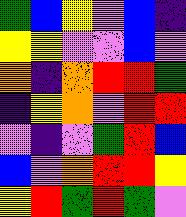[["green", "blue", "yellow", "violet", "blue", "indigo"], ["yellow", "yellow", "violet", "violet", "blue", "violet"], ["orange", "indigo", "orange", "red", "red", "green"], ["indigo", "yellow", "orange", "violet", "red", "red"], ["violet", "indigo", "violet", "green", "red", "blue"], ["blue", "violet", "orange", "red", "red", "yellow"], ["yellow", "red", "green", "red", "green", "violet"]]